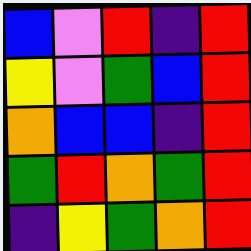[["blue", "violet", "red", "indigo", "red"], ["yellow", "violet", "green", "blue", "red"], ["orange", "blue", "blue", "indigo", "red"], ["green", "red", "orange", "green", "red"], ["indigo", "yellow", "green", "orange", "red"]]